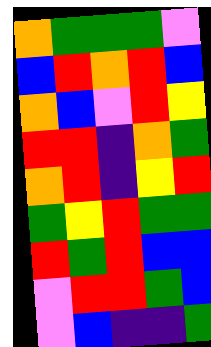[["orange", "green", "green", "green", "violet"], ["blue", "red", "orange", "red", "blue"], ["orange", "blue", "violet", "red", "yellow"], ["red", "red", "indigo", "orange", "green"], ["orange", "red", "indigo", "yellow", "red"], ["green", "yellow", "red", "green", "green"], ["red", "green", "red", "blue", "blue"], ["violet", "red", "red", "green", "blue"], ["violet", "blue", "indigo", "indigo", "green"]]